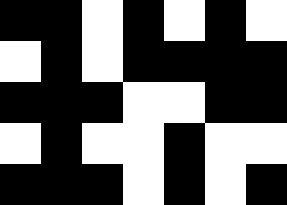[["black", "black", "white", "black", "white", "black", "white"], ["white", "black", "white", "black", "black", "black", "black"], ["black", "black", "black", "white", "white", "black", "black"], ["white", "black", "white", "white", "black", "white", "white"], ["black", "black", "black", "white", "black", "white", "black"]]